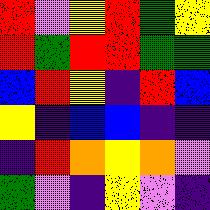[["red", "violet", "yellow", "red", "green", "yellow"], ["red", "green", "red", "red", "green", "green"], ["blue", "red", "yellow", "indigo", "red", "blue"], ["yellow", "indigo", "blue", "blue", "indigo", "indigo"], ["indigo", "red", "orange", "yellow", "orange", "violet"], ["green", "violet", "indigo", "yellow", "violet", "indigo"]]